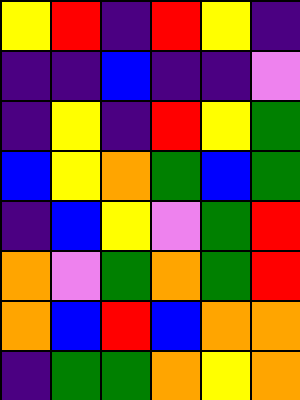[["yellow", "red", "indigo", "red", "yellow", "indigo"], ["indigo", "indigo", "blue", "indigo", "indigo", "violet"], ["indigo", "yellow", "indigo", "red", "yellow", "green"], ["blue", "yellow", "orange", "green", "blue", "green"], ["indigo", "blue", "yellow", "violet", "green", "red"], ["orange", "violet", "green", "orange", "green", "red"], ["orange", "blue", "red", "blue", "orange", "orange"], ["indigo", "green", "green", "orange", "yellow", "orange"]]